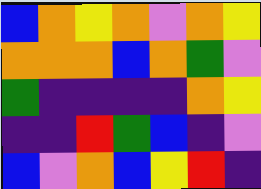[["blue", "orange", "yellow", "orange", "violet", "orange", "yellow"], ["orange", "orange", "orange", "blue", "orange", "green", "violet"], ["green", "indigo", "indigo", "indigo", "indigo", "orange", "yellow"], ["indigo", "indigo", "red", "green", "blue", "indigo", "violet"], ["blue", "violet", "orange", "blue", "yellow", "red", "indigo"]]